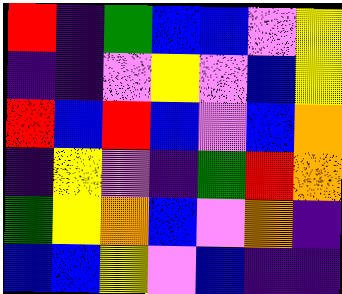[["red", "indigo", "green", "blue", "blue", "violet", "yellow"], ["indigo", "indigo", "violet", "yellow", "violet", "blue", "yellow"], ["red", "blue", "red", "blue", "violet", "blue", "orange"], ["indigo", "yellow", "violet", "indigo", "green", "red", "orange"], ["green", "yellow", "orange", "blue", "violet", "orange", "indigo"], ["blue", "blue", "yellow", "violet", "blue", "indigo", "indigo"]]